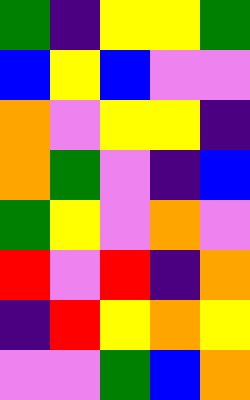[["green", "indigo", "yellow", "yellow", "green"], ["blue", "yellow", "blue", "violet", "violet"], ["orange", "violet", "yellow", "yellow", "indigo"], ["orange", "green", "violet", "indigo", "blue"], ["green", "yellow", "violet", "orange", "violet"], ["red", "violet", "red", "indigo", "orange"], ["indigo", "red", "yellow", "orange", "yellow"], ["violet", "violet", "green", "blue", "orange"]]